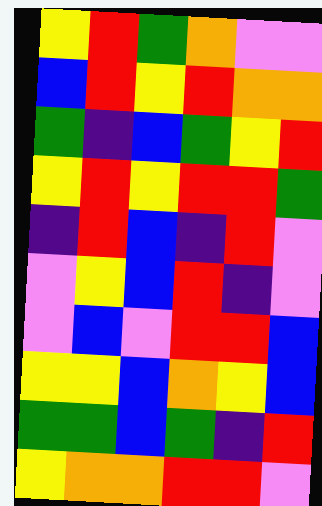[["yellow", "red", "green", "orange", "violet", "violet"], ["blue", "red", "yellow", "red", "orange", "orange"], ["green", "indigo", "blue", "green", "yellow", "red"], ["yellow", "red", "yellow", "red", "red", "green"], ["indigo", "red", "blue", "indigo", "red", "violet"], ["violet", "yellow", "blue", "red", "indigo", "violet"], ["violet", "blue", "violet", "red", "red", "blue"], ["yellow", "yellow", "blue", "orange", "yellow", "blue"], ["green", "green", "blue", "green", "indigo", "red"], ["yellow", "orange", "orange", "red", "red", "violet"]]